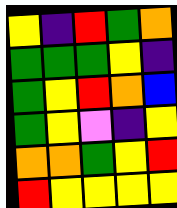[["yellow", "indigo", "red", "green", "orange"], ["green", "green", "green", "yellow", "indigo"], ["green", "yellow", "red", "orange", "blue"], ["green", "yellow", "violet", "indigo", "yellow"], ["orange", "orange", "green", "yellow", "red"], ["red", "yellow", "yellow", "yellow", "yellow"]]